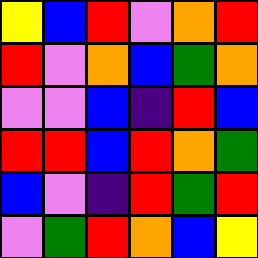[["yellow", "blue", "red", "violet", "orange", "red"], ["red", "violet", "orange", "blue", "green", "orange"], ["violet", "violet", "blue", "indigo", "red", "blue"], ["red", "red", "blue", "red", "orange", "green"], ["blue", "violet", "indigo", "red", "green", "red"], ["violet", "green", "red", "orange", "blue", "yellow"]]